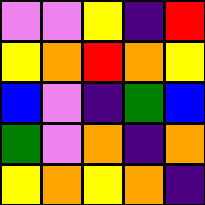[["violet", "violet", "yellow", "indigo", "red"], ["yellow", "orange", "red", "orange", "yellow"], ["blue", "violet", "indigo", "green", "blue"], ["green", "violet", "orange", "indigo", "orange"], ["yellow", "orange", "yellow", "orange", "indigo"]]